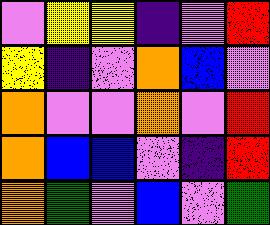[["violet", "yellow", "yellow", "indigo", "violet", "red"], ["yellow", "indigo", "violet", "orange", "blue", "violet"], ["orange", "violet", "violet", "orange", "violet", "red"], ["orange", "blue", "blue", "violet", "indigo", "red"], ["orange", "green", "violet", "blue", "violet", "green"]]